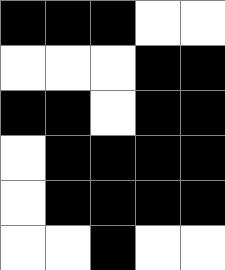[["black", "black", "black", "white", "white"], ["white", "white", "white", "black", "black"], ["black", "black", "white", "black", "black"], ["white", "black", "black", "black", "black"], ["white", "black", "black", "black", "black"], ["white", "white", "black", "white", "white"]]